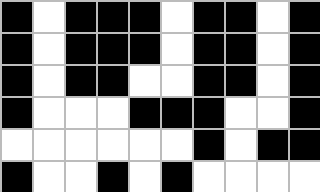[["black", "white", "black", "black", "black", "white", "black", "black", "white", "black"], ["black", "white", "black", "black", "black", "white", "black", "black", "white", "black"], ["black", "white", "black", "black", "white", "white", "black", "black", "white", "black"], ["black", "white", "white", "white", "black", "black", "black", "white", "white", "black"], ["white", "white", "white", "white", "white", "white", "black", "white", "black", "black"], ["black", "white", "white", "black", "white", "black", "white", "white", "white", "white"]]